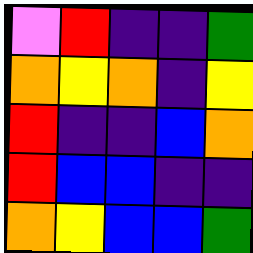[["violet", "red", "indigo", "indigo", "green"], ["orange", "yellow", "orange", "indigo", "yellow"], ["red", "indigo", "indigo", "blue", "orange"], ["red", "blue", "blue", "indigo", "indigo"], ["orange", "yellow", "blue", "blue", "green"]]